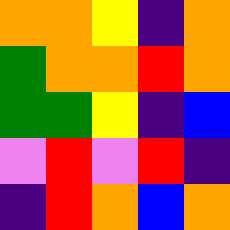[["orange", "orange", "yellow", "indigo", "orange"], ["green", "orange", "orange", "red", "orange"], ["green", "green", "yellow", "indigo", "blue"], ["violet", "red", "violet", "red", "indigo"], ["indigo", "red", "orange", "blue", "orange"]]